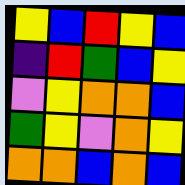[["yellow", "blue", "red", "yellow", "blue"], ["indigo", "red", "green", "blue", "yellow"], ["violet", "yellow", "orange", "orange", "blue"], ["green", "yellow", "violet", "orange", "yellow"], ["orange", "orange", "blue", "orange", "blue"]]